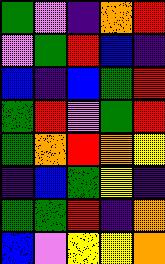[["green", "violet", "indigo", "orange", "red"], ["violet", "green", "red", "blue", "indigo"], ["blue", "indigo", "blue", "green", "red"], ["green", "red", "violet", "green", "red"], ["green", "orange", "red", "orange", "yellow"], ["indigo", "blue", "green", "yellow", "indigo"], ["green", "green", "red", "indigo", "orange"], ["blue", "violet", "yellow", "yellow", "orange"]]